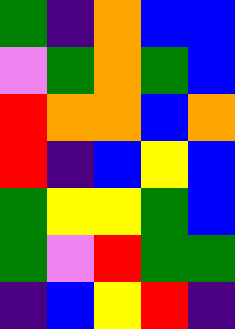[["green", "indigo", "orange", "blue", "blue"], ["violet", "green", "orange", "green", "blue"], ["red", "orange", "orange", "blue", "orange"], ["red", "indigo", "blue", "yellow", "blue"], ["green", "yellow", "yellow", "green", "blue"], ["green", "violet", "red", "green", "green"], ["indigo", "blue", "yellow", "red", "indigo"]]